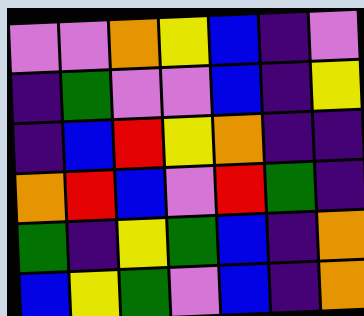[["violet", "violet", "orange", "yellow", "blue", "indigo", "violet"], ["indigo", "green", "violet", "violet", "blue", "indigo", "yellow"], ["indigo", "blue", "red", "yellow", "orange", "indigo", "indigo"], ["orange", "red", "blue", "violet", "red", "green", "indigo"], ["green", "indigo", "yellow", "green", "blue", "indigo", "orange"], ["blue", "yellow", "green", "violet", "blue", "indigo", "orange"]]